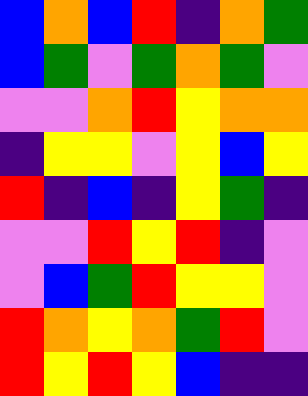[["blue", "orange", "blue", "red", "indigo", "orange", "green"], ["blue", "green", "violet", "green", "orange", "green", "violet"], ["violet", "violet", "orange", "red", "yellow", "orange", "orange"], ["indigo", "yellow", "yellow", "violet", "yellow", "blue", "yellow"], ["red", "indigo", "blue", "indigo", "yellow", "green", "indigo"], ["violet", "violet", "red", "yellow", "red", "indigo", "violet"], ["violet", "blue", "green", "red", "yellow", "yellow", "violet"], ["red", "orange", "yellow", "orange", "green", "red", "violet"], ["red", "yellow", "red", "yellow", "blue", "indigo", "indigo"]]